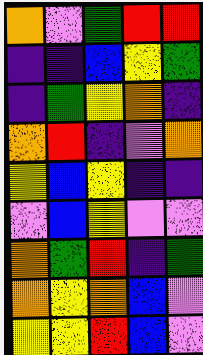[["orange", "violet", "green", "red", "red"], ["indigo", "indigo", "blue", "yellow", "green"], ["indigo", "green", "yellow", "orange", "indigo"], ["orange", "red", "indigo", "violet", "orange"], ["yellow", "blue", "yellow", "indigo", "indigo"], ["violet", "blue", "yellow", "violet", "violet"], ["orange", "green", "red", "indigo", "green"], ["orange", "yellow", "orange", "blue", "violet"], ["yellow", "yellow", "red", "blue", "violet"]]